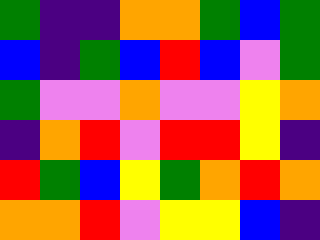[["green", "indigo", "indigo", "orange", "orange", "green", "blue", "green"], ["blue", "indigo", "green", "blue", "red", "blue", "violet", "green"], ["green", "violet", "violet", "orange", "violet", "violet", "yellow", "orange"], ["indigo", "orange", "red", "violet", "red", "red", "yellow", "indigo"], ["red", "green", "blue", "yellow", "green", "orange", "red", "orange"], ["orange", "orange", "red", "violet", "yellow", "yellow", "blue", "indigo"]]